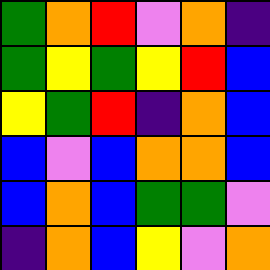[["green", "orange", "red", "violet", "orange", "indigo"], ["green", "yellow", "green", "yellow", "red", "blue"], ["yellow", "green", "red", "indigo", "orange", "blue"], ["blue", "violet", "blue", "orange", "orange", "blue"], ["blue", "orange", "blue", "green", "green", "violet"], ["indigo", "orange", "blue", "yellow", "violet", "orange"]]